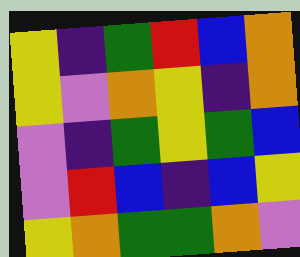[["yellow", "indigo", "green", "red", "blue", "orange"], ["yellow", "violet", "orange", "yellow", "indigo", "orange"], ["violet", "indigo", "green", "yellow", "green", "blue"], ["violet", "red", "blue", "indigo", "blue", "yellow"], ["yellow", "orange", "green", "green", "orange", "violet"]]